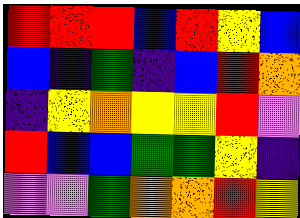[["red", "red", "red", "blue", "red", "yellow", "blue"], ["blue", "indigo", "green", "indigo", "blue", "red", "orange"], ["indigo", "yellow", "orange", "yellow", "yellow", "red", "violet"], ["red", "blue", "blue", "green", "green", "yellow", "indigo"], ["violet", "violet", "green", "orange", "orange", "red", "yellow"]]